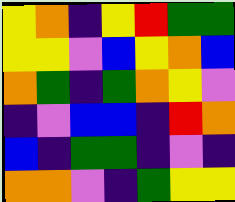[["yellow", "orange", "indigo", "yellow", "red", "green", "green"], ["yellow", "yellow", "violet", "blue", "yellow", "orange", "blue"], ["orange", "green", "indigo", "green", "orange", "yellow", "violet"], ["indigo", "violet", "blue", "blue", "indigo", "red", "orange"], ["blue", "indigo", "green", "green", "indigo", "violet", "indigo"], ["orange", "orange", "violet", "indigo", "green", "yellow", "yellow"]]